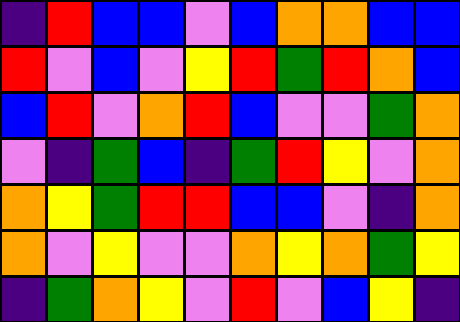[["indigo", "red", "blue", "blue", "violet", "blue", "orange", "orange", "blue", "blue"], ["red", "violet", "blue", "violet", "yellow", "red", "green", "red", "orange", "blue"], ["blue", "red", "violet", "orange", "red", "blue", "violet", "violet", "green", "orange"], ["violet", "indigo", "green", "blue", "indigo", "green", "red", "yellow", "violet", "orange"], ["orange", "yellow", "green", "red", "red", "blue", "blue", "violet", "indigo", "orange"], ["orange", "violet", "yellow", "violet", "violet", "orange", "yellow", "orange", "green", "yellow"], ["indigo", "green", "orange", "yellow", "violet", "red", "violet", "blue", "yellow", "indigo"]]